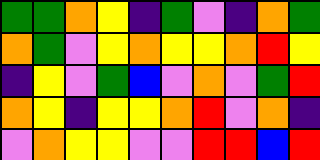[["green", "green", "orange", "yellow", "indigo", "green", "violet", "indigo", "orange", "green"], ["orange", "green", "violet", "yellow", "orange", "yellow", "yellow", "orange", "red", "yellow"], ["indigo", "yellow", "violet", "green", "blue", "violet", "orange", "violet", "green", "red"], ["orange", "yellow", "indigo", "yellow", "yellow", "orange", "red", "violet", "orange", "indigo"], ["violet", "orange", "yellow", "yellow", "violet", "violet", "red", "red", "blue", "red"]]